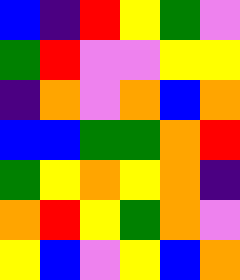[["blue", "indigo", "red", "yellow", "green", "violet"], ["green", "red", "violet", "violet", "yellow", "yellow"], ["indigo", "orange", "violet", "orange", "blue", "orange"], ["blue", "blue", "green", "green", "orange", "red"], ["green", "yellow", "orange", "yellow", "orange", "indigo"], ["orange", "red", "yellow", "green", "orange", "violet"], ["yellow", "blue", "violet", "yellow", "blue", "orange"]]